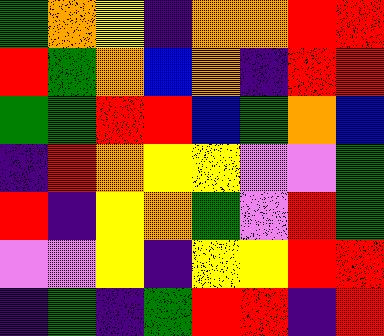[["green", "orange", "yellow", "indigo", "orange", "orange", "red", "red"], ["red", "green", "orange", "blue", "orange", "indigo", "red", "red"], ["green", "green", "red", "red", "blue", "green", "orange", "blue"], ["indigo", "red", "orange", "yellow", "yellow", "violet", "violet", "green"], ["red", "indigo", "yellow", "orange", "green", "violet", "red", "green"], ["violet", "violet", "yellow", "indigo", "yellow", "yellow", "red", "red"], ["indigo", "green", "indigo", "green", "red", "red", "indigo", "red"]]